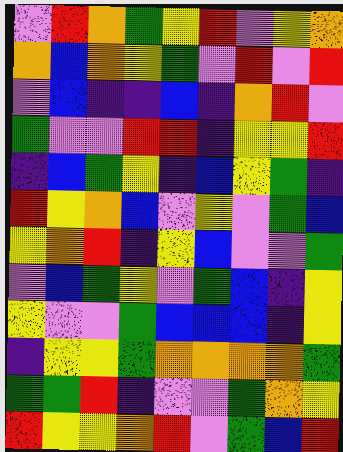[["violet", "red", "orange", "green", "yellow", "red", "violet", "yellow", "orange"], ["orange", "blue", "orange", "yellow", "green", "violet", "red", "violet", "red"], ["violet", "blue", "indigo", "indigo", "blue", "indigo", "orange", "red", "violet"], ["green", "violet", "violet", "red", "red", "indigo", "yellow", "yellow", "red"], ["indigo", "blue", "green", "yellow", "indigo", "blue", "yellow", "green", "indigo"], ["red", "yellow", "orange", "blue", "violet", "yellow", "violet", "green", "blue"], ["yellow", "orange", "red", "indigo", "yellow", "blue", "violet", "violet", "green"], ["violet", "blue", "green", "yellow", "violet", "green", "blue", "indigo", "yellow"], ["yellow", "violet", "violet", "green", "blue", "blue", "blue", "indigo", "yellow"], ["indigo", "yellow", "yellow", "green", "orange", "orange", "orange", "orange", "green"], ["green", "green", "red", "indigo", "violet", "violet", "green", "orange", "yellow"], ["red", "yellow", "yellow", "orange", "red", "violet", "green", "blue", "red"]]